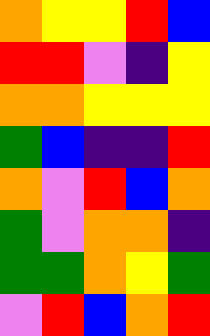[["orange", "yellow", "yellow", "red", "blue"], ["red", "red", "violet", "indigo", "yellow"], ["orange", "orange", "yellow", "yellow", "yellow"], ["green", "blue", "indigo", "indigo", "red"], ["orange", "violet", "red", "blue", "orange"], ["green", "violet", "orange", "orange", "indigo"], ["green", "green", "orange", "yellow", "green"], ["violet", "red", "blue", "orange", "red"]]